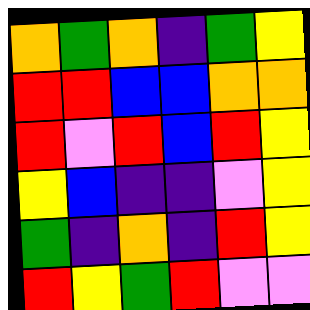[["orange", "green", "orange", "indigo", "green", "yellow"], ["red", "red", "blue", "blue", "orange", "orange"], ["red", "violet", "red", "blue", "red", "yellow"], ["yellow", "blue", "indigo", "indigo", "violet", "yellow"], ["green", "indigo", "orange", "indigo", "red", "yellow"], ["red", "yellow", "green", "red", "violet", "violet"]]